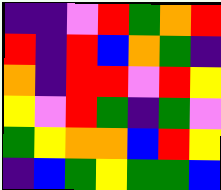[["indigo", "indigo", "violet", "red", "green", "orange", "red"], ["red", "indigo", "red", "blue", "orange", "green", "indigo"], ["orange", "indigo", "red", "red", "violet", "red", "yellow"], ["yellow", "violet", "red", "green", "indigo", "green", "violet"], ["green", "yellow", "orange", "orange", "blue", "red", "yellow"], ["indigo", "blue", "green", "yellow", "green", "green", "blue"]]